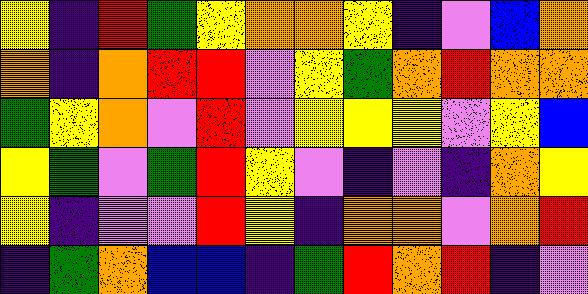[["yellow", "indigo", "red", "green", "yellow", "orange", "orange", "yellow", "indigo", "violet", "blue", "orange"], ["orange", "indigo", "orange", "red", "red", "violet", "yellow", "green", "orange", "red", "orange", "orange"], ["green", "yellow", "orange", "violet", "red", "violet", "yellow", "yellow", "yellow", "violet", "yellow", "blue"], ["yellow", "green", "violet", "green", "red", "yellow", "violet", "indigo", "violet", "indigo", "orange", "yellow"], ["yellow", "indigo", "violet", "violet", "red", "yellow", "indigo", "orange", "orange", "violet", "orange", "red"], ["indigo", "green", "orange", "blue", "blue", "indigo", "green", "red", "orange", "red", "indigo", "violet"]]